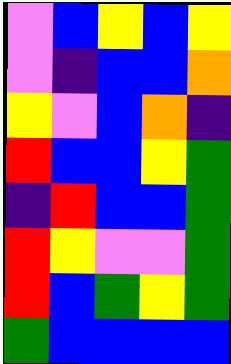[["violet", "blue", "yellow", "blue", "yellow"], ["violet", "indigo", "blue", "blue", "orange"], ["yellow", "violet", "blue", "orange", "indigo"], ["red", "blue", "blue", "yellow", "green"], ["indigo", "red", "blue", "blue", "green"], ["red", "yellow", "violet", "violet", "green"], ["red", "blue", "green", "yellow", "green"], ["green", "blue", "blue", "blue", "blue"]]